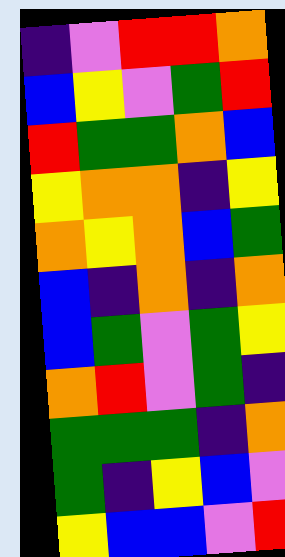[["indigo", "violet", "red", "red", "orange"], ["blue", "yellow", "violet", "green", "red"], ["red", "green", "green", "orange", "blue"], ["yellow", "orange", "orange", "indigo", "yellow"], ["orange", "yellow", "orange", "blue", "green"], ["blue", "indigo", "orange", "indigo", "orange"], ["blue", "green", "violet", "green", "yellow"], ["orange", "red", "violet", "green", "indigo"], ["green", "green", "green", "indigo", "orange"], ["green", "indigo", "yellow", "blue", "violet"], ["yellow", "blue", "blue", "violet", "red"]]